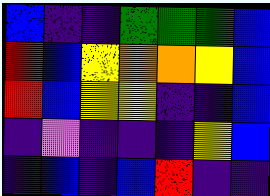[["blue", "indigo", "indigo", "green", "green", "green", "blue"], ["red", "blue", "yellow", "orange", "orange", "yellow", "blue"], ["red", "blue", "yellow", "yellow", "indigo", "indigo", "blue"], ["indigo", "violet", "indigo", "indigo", "indigo", "yellow", "blue"], ["indigo", "blue", "indigo", "blue", "red", "indigo", "indigo"]]